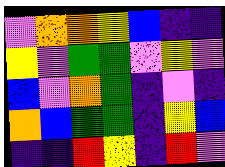[["violet", "orange", "orange", "yellow", "blue", "indigo", "indigo"], ["yellow", "violet", "green", "green", "violet", "yellow", "violet"], ["blue", "violet", "orange", "green", "indigo", "violet", "indigo"], ["orange", "blue", "green", "green", "indigo", "yellow", "blue"], ["indigo", "indigo", "red", "yellow", "indigo", "red", "violet"]]